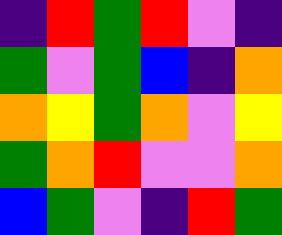[["indigo", "red", "green", "red", "violet", "indigo"], ["green", "violet", "green", "blue", "indigo", "orange"], ["orange", "yellow", "green", "orange", "violet", "yellow"], ["green", "orange", "red", "violet", "violet", "orange"], ["blue", "green", "violet", "indigo", "red", "green"]]